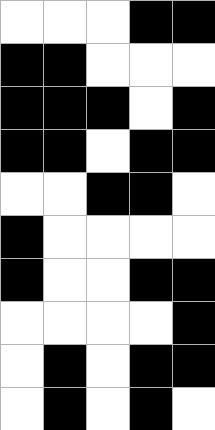[["white", "white", "white", "black", "black"], ["black", "black", "white", "white", "white"], ["black", "black", "black", "white", "black"], ["black", "black", "white", "black", "black"], ["white", "white", "black", "black", "white"], ["black", "white", "white", "white", "white"], ["black", "white", "white", "black", "black"], ["white", "white", "white", "white", "black"], ["white", "black", "white", "black", "black"], ["white", "black", "white", "black", "white"]]